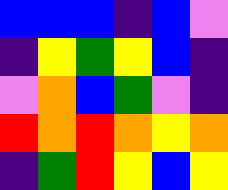[["blue", "blue", "blue", "indigo", "blue", "violet"], ["indigo", "yellow", "green", "yellow", "blue", "indigo"], ["violet", "orange", "blue", "green", "violet", "indigo"], ["red", "orange", "red", "orange", "yellow", "orange"], ["indigo", "green", "red", "yellow", "blue", "yellow"]]